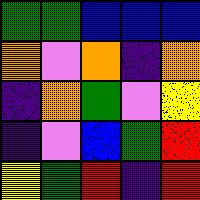[["green", "green", "blue", "blue", "blue"], ["orange", "violet", "orange", "indigo", "orange"], ["indigo", "orange", "green", "violet", "yellow"], ["indigo", "violet", "blue", "green", "red"], ["yellow", "green", "red", "indigo", "red"]]